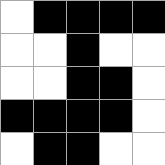[["white", "black", "black", "black", "black"], ["white", "white", "black", "white", "white"], ["white", "white", "black", "black", "white"], ["black", "black", "black", "black", "white"], ["white", "black", "black", "white", "white"]]